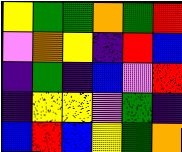[["yellow", "green", "green", "orange", "green", "red"], ["violet", "orange", "yellow", "indigo", "red", "blue"], ["indigo", "green", "indigo", "blue", "violet", "red"], ["indigo", "yellow", "yellow", "violet", "green", "indigo"], ["blue", "red", "blue", "yellow", "green", "orange"]]